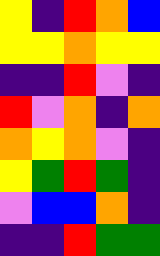[["yellow", "indigo", "red", "orange", "blue"], ["yellow", "yellow", "orange", "yellow", "yellow"], ["indigo", "indigo", "red", "violet", "indigo"], ["red", "violet", "orange", "indigo", "orange"], ["orange", "yellow", "orange", "violet", "indigo"], ["yellow", "green", "red", "green", "indigo"], ["violet", "blue", "blue", "orange", "indigo"], ["indigo", "indigo", "red", "green", "green"]]